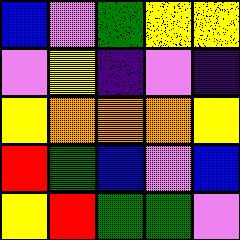[["blue", "violet", "green", "yellow", "yellow"], ["violet", "yellow", "indigo", "violet", "indigo"], ["yellow", "orange", "orange", "orange", "yellow"], ["red", "green", "blue", "violet", "blue"], ["yellow", "red", "green", "green", "violet"]]